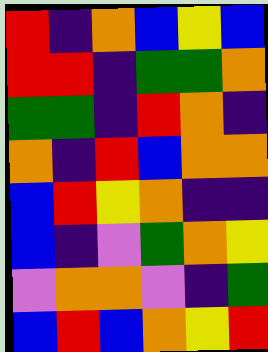[["red", "indigo", "orange", "blue", "yellow", "blue"], ["red", "red", "indigo", "green", "green", "orange"], ["green", "green", "indigo", "red", "orange", "indigo"], ["orange", "indigo", "red", "blue", "orange", "orange"], ["blue", "red", "yellow", "orange", "indigo", "indigo"], ["blue", "indigo", "violet", "green", "orange", "yellow"], ["violet", "orange", "orange", "violet", "indigo", "green"], ["blue", "red", "blue", "orange", "yellow", "red"]]